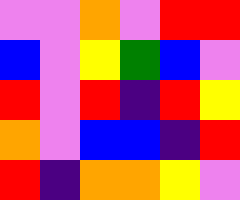[["violet", "violet", "orange", "violet", "red", "red"], ["blue", "violet", "yellow", "green", "blue", "violet"], ["red", "violet", "red", "indigo", "red", "yellow"], ["orange", "violet", "blue", "blue", "indigo", "red"], ["red", "indigo", "orange", "orange", "yellow", "violet"]]